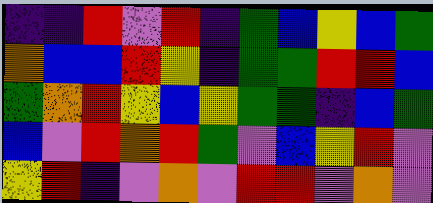[["indigo", "indigo", "red", "violet", "red", "indigo", "green", "blue", "yellow", "blue", "green"], ["orange", "blue", "blue", "red", "yellow", "indigo", "green", "green", "red", "red", "blue"], ["green", "orange", "red", "yellow", "blue", "yellow", "green", "green", "indigo", "blue", "green"], ["blue", "violet", "red", "orange", "red", "green", "violet", "blue", "yellow", "red", "violet"], ["yellow", "red", "indigo", "violet", "orange", "violet", "red", "red", "violet", "orange", "violet"]]